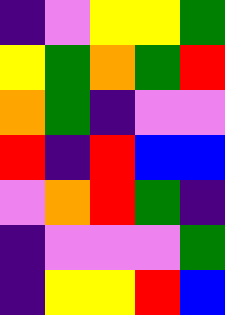[["indigo", "violet", "yellow", "yellow", "green"], ["yellow", "green", "orange", "green", "red"], ["orange", "green", "indigo", "violet", "violet"], ["red", "indigo", "red", "blue", "blue"], ["violet", "orange", "red", "green", "indigo"], ["indigo", "violet", "violet", "violet", "green"], ["indigo", "yellow", "yellow", "red", "blue"]]